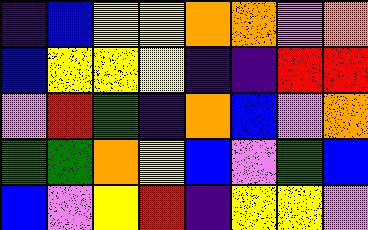[["indigo", "blue", "yellow", "yellow", "orange", "orange", "violet", "orange"], ["blue", "yellow", "yellow", "yellow", "indigo", "indigo", "red", "red"], ["violet", "red", "green", "indigo", "orange", "blue", "violet", "orange"], ["green", "green", "orange", "yellow", "blue", "violet", "green", "blue"], ["blue", "violet", "yellow", "red", "indigo", "yellow", "yellow", "violet"]]